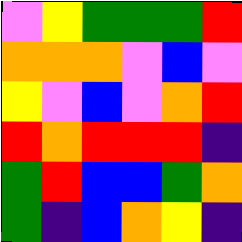[["violet", "yellow", "green", "green", "green", "red"], ["orange", "orange", "orange", "violet", "blue", "violet"], ["yellow", "violet", "blue", "violet", "orange", "red"], ["red", "orange", "red", "red", "red", "indigo"], ["green", "red", "blue", "blue", "green", "orange"], ["green", "indigo", "blue", "orange", "yellow", "indigo"]]